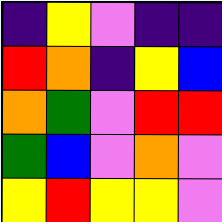[["indigo", "yellow", "violet", "indigo", "indigo"], ["red", "orange", "indigo", "yellow", "blue"], ["orange", "green", "violet", "red", "red"], ["green", "blue", "violet", "orange", "violet"], ["yellow", "red", "yellow", "yellow", "violet"]]